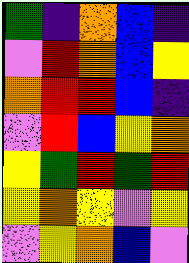[["green", "indigo", "orange", "blue", "indigo"], ["violet", "red", "orange", "blue", "yellow"], ["orange", "red", "red", "blue", "indigo"], ["violet", "red", "blue", "yellow", "orange"], ["yellow", "green", "red", "green", "red"], ["yellow", "orange", "yellow", "violet", "yellow"], ["violet", "yellow", "orange", "blue", "violet"]]